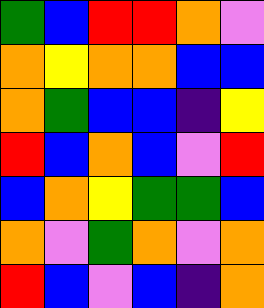[["green", "blue", "red", "red", "orange", "violet"], ["orange", "yellow", "orange", "orange", "blue", "blue"], ["orange", "green", "blue", "blue", "indigo", "yellow"], ["red", "blue", "orange", "blue", "violet", "red"], ["blue", "orange", "yellow", "green", "green", "blue"], ["orange", "violet", "green", "orange", "violet", "orange"], ["red", "blue", "violet", "blue", "indigo", "orange"]]